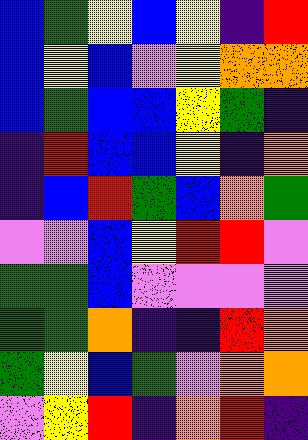[["blue", "green", "yellow", "blue", "yellow", "indigo", "red"], ["blue", "yellow", "blue", "violet", "yellow", "orange", "orange"], ["blue", "green", "blue", "blue", "yellow", "green", "indigo"], ["indigo", "red", "blue", "blue", "yellow", "indigo", "orange"], ["indigo", "blue", "red", "green", "blue", "orange", "green"], ["violet", "violet", "blue", "yellow", "red", "red", "violet"], ["green", "green", "blue", "violet", "violet", "violet", "violet"], ["green", "green", "orange", "indigo", "indigo", "red", "orange"], ["green", "yellow", "blue", "green", "violet", "orange", "orange"], ["violet", "yellow", "red", "indigo", "orange", "red", "indigo"]]